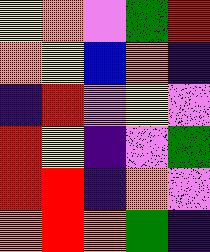[["yellow", "orange", "violet", "green", "red"], ["orange", "yellow", "blue", "orange", "indigo"], ["indigo", "red", "violet", "yellow", "violet"], ["red", "yellow", "indigo", "violet", "green"], ["red", "red", "indigo", "orange", "violet"], ["orange", "red", "orange", "green", "indigo"]]